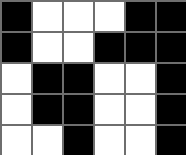[["black", "white", "white", "white", "black", "black"], ["black", "white", "white", "black", "black", "black"], ["white", "black", "black", "white", "white", "black"], ["white", "black", "black", "white", "white", "black"], ["white", "white", "black", "white", "white", "black"]]